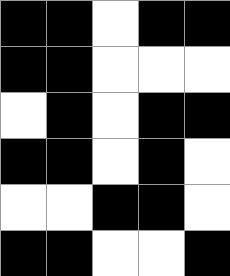[["black", "black", "white", "black", "black"], ["black", "black", "white", "white", "white"], ["white", "black", "white", "black", "black"], ["black", "black", "white", "black", "white"], ["white", "white", "black", "black", "white"], ["black", "black", "white", "white", "black"]]